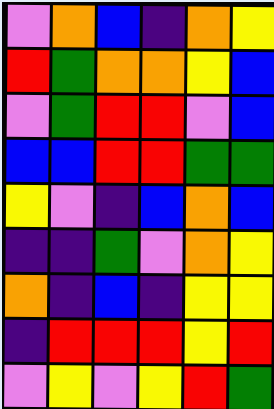[["violet", "orange", "blue", "indigo", "orange", "yellow"], ["red", "green", "orange", "orange", "yellow", "blue"], ["violet", "green", "red", "red", "violet", "blue"], ["blue", "blue", "red", "red", "green", "green"], ["yellow", "violet", "indigo", "blue", "orange", "blue"], ["indigo", "indigo", "green", "violet", "orange", "yellow"], ["orange", "indigo", "blue", "indigo", "yellow", "yellow"], ["indigo", "red", "red", "red", "yellow", "red"], ["violet", "yellow", "violet", "yellow", "red", "green"]]